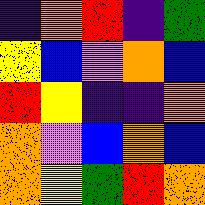[["indigo", "orange", "red", "indigo", "green"], ["yellow", "blue", "violet", "orange", "blue"], ["red", "yellow", "indigo", "indigo", "orange"], ["orange", "violet", "blue", "orange", "blue"], ["orange", "yellow", "green", "red", "orange"]]